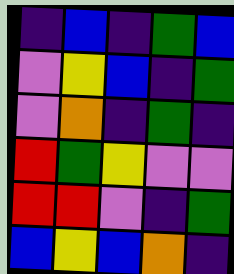[["indigo", "blue", "indigo", "green", "blue"], ["violet", "yellow", "blue", "indigo", "green"], ["violet", "orange", "indigo", "green", "indigo"], ["red", "green", "yellow", "violet", "violet"], ["red", "red", "violet", "indigo", "green"], ["blue", "yellow", "blue", "orange", "indigo"]]